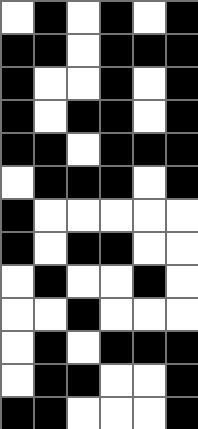[["white", "black", "white", "black", "white", "black"], ["black", "black", "white", "black", "black", "black"], ["black", "white", "white", "black", "white", "black"], ["black", "white", "black", "black", "white", "black"], ["black", "black", "white", "black", "black", "black"], ["white", "black", "black", "black", "white", "black"], ["black", "white", "white", "white", "white", "white"], ["black", "white", "black", "black", "white", "white"], ["white", "black", "white", "white", "black", "white"], ["white", "white", "black", "white", "white", "white"], ["white", "black", "white", "black", "black", "black"], ["white", "black", "black", "white", "white", "black"], ["black", "black", "white", "white", "white", "black"]]